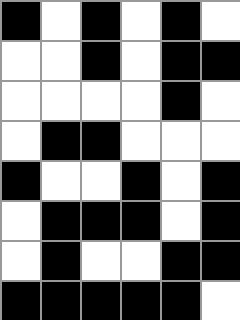[["black", "white", "black", "white", "black", "white"], ["white", "white", "black", "white", "black", "black"], ["white", "white", "white", "white", "black", "white"], ["white", "black", "black", "white", "white", "white"], ["black", "white", "white", "black", "white", "black"], ["white", "black", "black", "black", "white", "black"], ["white", "black", "white", "white", "black", "black"], ["black", "black", "black", "black", "black", "white"]]